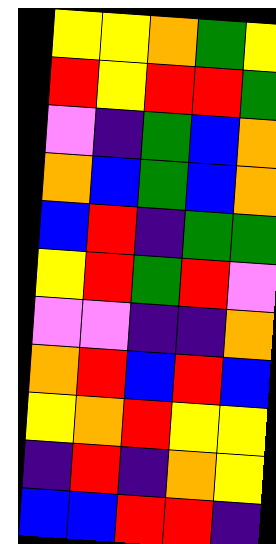[["yellow", "yellow", "orange", "green", "yellow"], ["red", "yellow", "red", "red", "green"], ["violet", "indigo", "green", "blue", "orange"], ["orange", "blue", "green", "blue", "orange"], ["blue", "red", "indigo", "green", "green"], ["yellow", "red", "green", "red", "violet"], ["violet", "violet", "indigo", "indigo", "orange"], ["orange", "red", "blue", "red", "blue"], ["yellow", "orange", "red", "yellow", "yellow"], ["indigo", "red", "indigo", "orange", "yellow"], ["blue", "blue", "red", "red", "indigo"]]